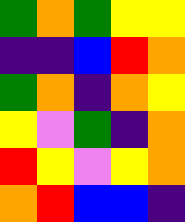[["green", "orange", "green", "yellow", "yellow"], ["indigo", "indigo", "blue", "red", "orange"], ["green", "orange", "indigo", "orange", "yellow"], ["yellow", "violet", "green", "indigo", "orange"], ["red", "yellow", "violet", "yellow", "orange"], ["orange", "red", "blue", "blue", "indigo"]]